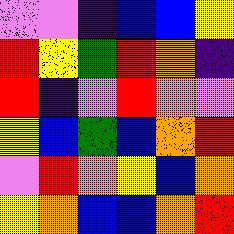[["violet", "violet", "indigo", "blue", "blue", "yellow"], ["red", "yellow", "green", "red", "orange", "indigo"], ["red", "indigo", "violet", "red", "orange", "violet"], ["yellow", "blue", "green", "blue", "orange", "red"], ["violet", "red", "orange", "yellow", "blue", "orange"], ["yellow", "orange", "blue", "blue", "orange", "red"]]